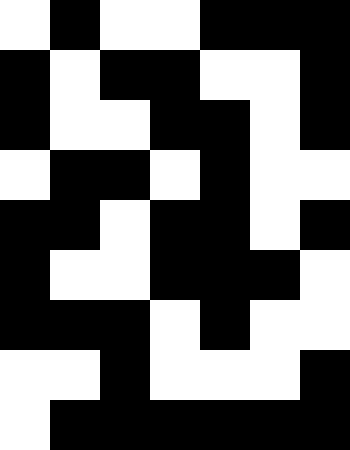[["white", "black", "white", "white", "black", "black", "black"], ["black", "white", "black", "black", "white", "white", "black"], ["black", "white", "white", "black", "black", "white", "black"], ["white", "black", "black", "white", "black", "white", "white"], ["black", "black", "white", "black", "black", "white", "black"], ["black", "white", "white", "black", "black", "black", "white"], ["black", "black", "black", "white", "black", "white", "white"], ["white", "white", "black", "white", "white", "white", "black"], ["white", "black", "black", "black", "black", "black", "black"]]